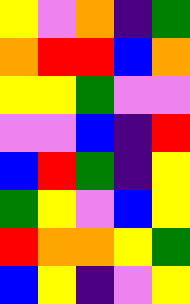[["yellow", "violet", "orange", "indigo", "green"], ["orange", "red", "red", "blue", "orange"], ["yellow", "yellow", "green", "violet", "violet"], ["violet", "violet", "blue", "indigo", "red"], ["blue", "red", "green", "indigo", "yellow"], ["green", "yellow", "violet", "blue", "yellow"], ["red", "orange", "orange", "yellow", "green"], ["blue", "yellow", "indigo", "violet", "yellow"]]